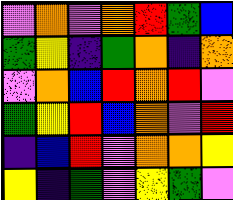[["violet", "orange", "violet", "orange", "red", "green", "blue"], ["green", "yellow", "indigo", "green", "orange", "indigo", "orange"], ["violet", "orange", "blue", "red", "orange", "red", "violet"], ["green", "yellow", "red", "blue", "orange", "violet", "red"], ["indigo", "blue", "red", "violet", "orange", "orange", "yellow"], ["yellow", "indigo", "green", "violet", "yellow", "green", "violet"]]